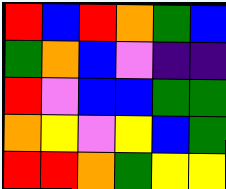[["red", "blue", "red", "orange", "green", "blue"], ["green", "orange", "blue", "violet", "indigo", "indigo"], ["red", "violet", "blue", "blue", "green", "green"], ["orange", "yellow", "violet", "yellow", "blue", "green"], ["red", "red", "orange", "green", "yellow", "yellow"]]